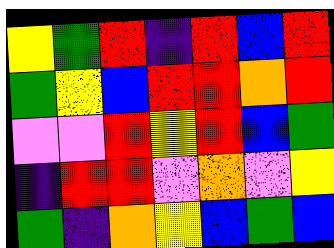[["yellow", "green", "red", "indigo", "red", "blue", "red"], ["green", "yellow", "blue", "red", "red", "orange", "red"], ["violet", "violet", "red", "yellow", "red", "blue", "green"], ["indigo", "red", "red", "violet", "orange", "violet", "yellow"], ["green", "indigo", "orange", "yellow", "blue", "green", "blue"]]